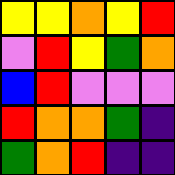[["yellow", "yellow", "orange", "yellow", "red"], ["violet", "red", "yellow", "green", "orange"], ["blue", "red", "violet", "violet", "violet"], ["red", "orange", "orange", "green", "indigo"], ["green", "orange", "red", "indigo", "indigo"]]